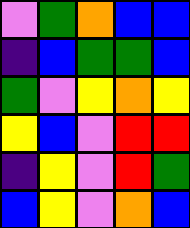[["violet", "green", "orange", "blue", "blue"], ["indigo", "blue", "green", "green", "blue"], ["green", "violet", "yellow", "orange", "yellow"], ["yellow", "blue", "violet", "red", "red"], ["indigo", "yellow", "violet", "red", "green"], ["blue", "yellow", "violet", "orange", "blue"]]